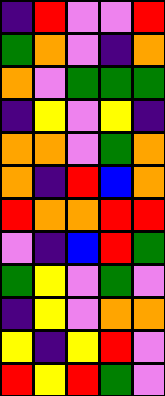[["indigo", "red", "violet", "violet", "red"], ["green", "orange", "violet", "indigo", "orange"], ["orange", "violet", "green", "green", "green"], ["indigo", "yellow", "violet", "yellow", "indigo"], ["orange", "orange", "violet", "green", "orange"], ["orange", "indigo", "red", "blue", "orange"], ["red", "orange", "orange", "red", "red"], ["violet", "indigo", "blue", "red", "green"], ["green", "yellow", "violet", "green", "violet"], ["indigo", "yellow", "violet", "orange", "orange"], ["yellow", "indigo", "yellow", "red", "violet"], ["red", "yellow", "red", "green", "violet"]]